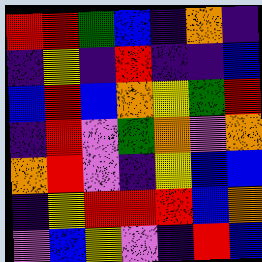[["red", "red", "green", "blue", "indigo", "orange", "indigo"], ["indigo", "yellow", "indigo", "red", "indigo", "indigo", "blue"], ["blue", "red", "blue", "orange", "yellow", "green", "red"], ["indigo", "red", "violet", "green", "orange", "violet", "orange"], ["orange", "red", "violet", "indigo", "yellow", "blue", "blue"], ["indigo", "yellow", "red", "red", "red", "blue", "orange"], ["violet", "blue", "yellow", "violet", "indigo", "red", "blue"]]